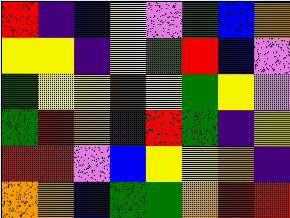[["red", "indigo", "blue", "yellow", "violet", "green", "blue", "orange"], ["yellow", "yellow", "indigo", "yellow", "green", "red", "blue", "violet"], ["green", "yellow", "yellow", "red", "yellow", "green", "yellow", "violet"], ["green", "red", "orange", "indigo", "red", "green", "indigo", "yellow"], ["red", "red", "violet", "blue", "yellow", "yellow", "orange", "indigo"], ["orange", "orange", "blue", "green", "green", "orange", "red", "red"]]